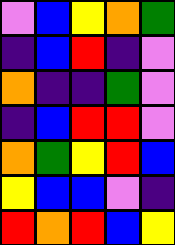[["violet", "blue", "yellow", "orange", "green"], ["indigo", "blue", "red", "indigo", "violet"], ["orange", "indigo", "indigo", "green", "violet"], ["indigo", "blue", "red", "red", "violet"], ["orange", "green", "yellow", "red", "blue"], ["yellow", "blue", "blue", "violet", "indigo"], ["red", "orange", "red", "blue", "yellow"]]